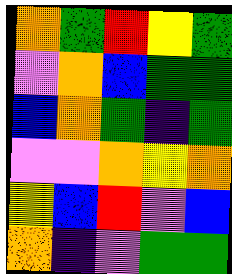[["orange", "green", "red", "yellow", "green"], ["violet", "orange", "blue", "green", "green"], ["blue", "orange", "green", "indigo", "green"], ["violet", "violet", "orange", "yellow", "orange"], ["yellow", "blue", "red", "violet", "blue"], ["orange", "indigo", "violet", "green", "green"]]